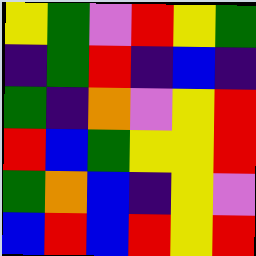[["yellow", "green", "violet", "red", "yellow", "green"], ["indigo", "green", "red", "indigo", "blue", "indigo"], ["green", "indigo", "orange", "violet", "yellow", "red"], ["red", "blue", "green", "yellow", "yellow", "red"], ["green", "orange", "blue", "indigo", "yellow", "violet"], ["blue", "red", "blue", "red", "yellow", "red"]]